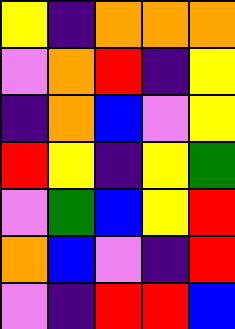[["yellow", "indigo", "orange", "orange", "orange"], ["violet", "orange", "red", "indigo", "yellow"], ["indigo", "orange", "blue", "violet", "yellow"], ["red", "yellow", "indigo", "yellow", "green"], ["violet", "green", "blue", "yellow", "red"], ["orange", "blue", "violet", "indigo", "red"], ["violet", "indigo", "red", "red", "blue"]]